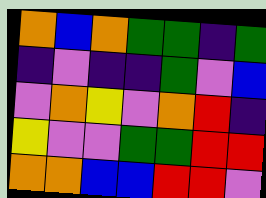[["orange", "blue", "orange", "green", "green", "indigo", "green"], ["indigo", "violet", "indigo", "indigo", "green", "violet", "blue"], ["violet", "orange", "yellow", "violet", "orange", "red", "indigo"], ["yellow", "violet", "violet", "green", "green", "red", "red"], ["orange", "orange", "blue", "blue", "red", "red", "violet"]]